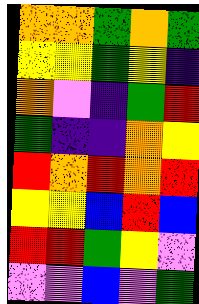[["orange", "orange", "green", "orange", "green"], ["yellow", "yellow", "green", "yellow", "indigo"], ["orange", "violet", "indigo", "green", "red"], ["green", "indigo", "indigo", "orange", "yellow"], ["red", "orange", "red", "orange", "red"], ["yellow", "yellow", "blue", "red", "blue"], ["red", "red", "green", "yellow", "violet"], ["violet", "violet", "blue", "violet", "green"]]